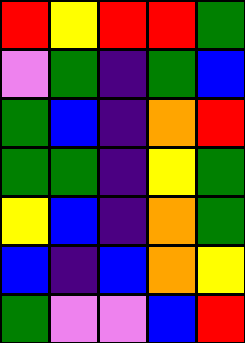[["red", "yellow", "red", "red", "green"], ["violet", "green", "indigo", "green", "blue"], ["green", "blue", "indigo", "orange", "red"], ["green", "green", "indigo", "yellow", "green"], ["yellow", "blue", "indigo", "orange", "green"], ["blue", "indigo", "blue", "orange", "yellow"], ["green", "violet", "violet", "blue", "red"]]